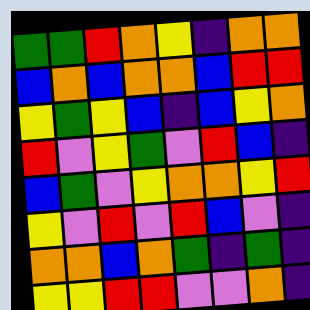[["green", "green", "red", "orange", "yellow", "indigo", "orange", "orange"], ["blue", "orange", "blue", "orange", "orange", "blue", "red", "red"], ["yellow", "green", "yellow", "blue", "indigo", "blue", "yellow", "orange"], ["red", "violet", "yellow", "green", "violet", "red", "blue", "indigo"], ["blue", "green", "violet", "yellow", "orange", "orange", "yellow", "red"], ["yellow", "violet", "red", "violet", "red", "blue", "violet", "indigo"], ["orange", "orange", "blue", "orange", "green", "indigo", "green", "indigo"], ["yellow", "yellow", "red", "red", "violet", "violet", "orange", "indigo"]]